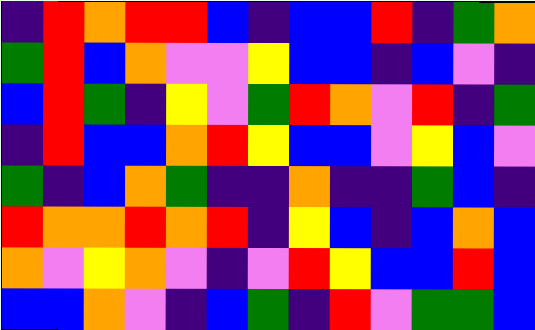[["indigo", "red", "orange", "red", "red", "blue", "indigo", "blue", "blue", "red", "indigo", "green", "orange"], ["green", "red", "blue", "orange", "violet", "violet", "yellow", "blue", "blue", "indigo", "blue", "violet", "indigo"], ["blue", "red", "green", "indigo", "yellow", "violet", "green", "red", "orange", "violet", "red", "indigo", "green"], ["indigo", "red", "blue", "blue", "orange", "red", "yellow", "blue", "blue", "violet", "yellow", "blue", "violet"], ["green", "indigo", "blue", "orange", "green", "indigo", "indigo", "orange", "indigo", "indigo", "green", "blue", "indigo"], ["red", "orange", "orange", "red", "orange", "red", "indigo", "yellow", "blue", "indigo", "blue", "orange", "blue"], ["orange", "violet", "yellow", "orange", "violet", "indigo", "violet", "red", "yellow", "blue", "blue", "red", "blue"], ["blue", "blue", "orange", "violet", "indigo", "blue", "green", "indigo", "red", "violet", "green", "green", "blue"]]